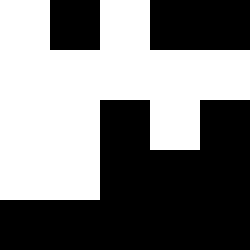[["white", "black", "white", "black", "black"], ["white", "white", "white", "white", "white"], ["white", "white", "black", "white", "black"], ["white", "white", "black", "black", "black"], ["black", "black", "black", "black", "black"]]